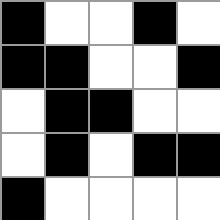[["black", "white", "white", "black", "white"], ["black", "black", "white", "white", "black"], ["white", "black", "black", "white", "white"], ["white", "black", "white", "black", "black"], ["black", "white", "white", "white", "white"]]